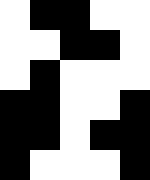[["white", "black", "black", "white", "white"], ["white", "white", "black", "black", "white"], ["white", "black", "white", "white", "white"], ["black", "black", "white", "white", "black"], ["black", "black", "white", "black", "black"], ["black", "white", "white", "white", "black"]]